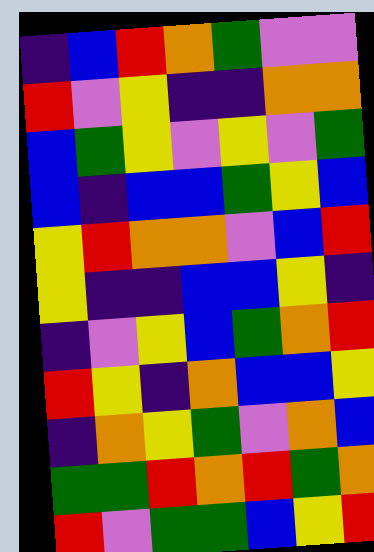[["indigo", "blue", "red", "orange", "green", "violet", "violet"], ["red", "violet", "yellow", "indigo", "indigo", "orange", "orange"], ["blue", "green", "yellow", "violet", "yellow", "violet", "green"], ["blue", "indigo", "blue", "blue", "green", "yellow", "blue"], ["yellow", "red", "orange", "orange", "violet", "blue", "red"], ["yellow", "indigo", "indigo", "blue", "blue", "yellow", "indigo"], ["indigo", "violet", "yellow", "blue", "green", "orange", "red"], ["red", "yellow", "indigo", "orange", "blue", "blue", "yellow"], ["indigo", "orange", "yellow", "green", "violet", "orange", "blue"], ["green", "green", "red", "orange", "red", "green", "orange"], ["red", "violet", "green", "green", "blue", "yellow", "red"]]